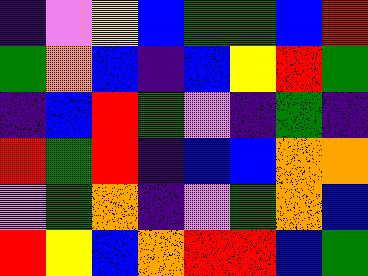[["indigo", "violet", "yellow", "blue", "green", "green", "blue", "red"], ["green", "orange", "blue", "indigo", "blue", "yellow", "red", "green"], ["indigo", "blue", "red", "green", "violet", "indigo", "green", "indigo"], ["red", "green", "red", "indigo", "blue", "blue", "orange", "orange"], ["violet", "green", "orange", "indigo", "violet", "green", "orange", "blue"], ["red", "yellow", "blue", "orange", "red", "red", "blue", "green"]]